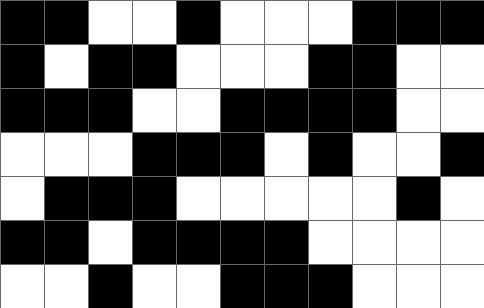[["black", "black", "white", "white", "black", "white", "white", "white", "black", "black", "black"], ["black", "white", "black", "black", "white", "white", "white", "black", "black", "white", "white"], ["black", "black", "black", "white", "white", "black", "black", "black", "black", "white", "white"], ["white", "white", "white", "black", "black", "black", "white", "black", "white", "white", "black"], ["white", "black", "black", "black", "white", "white", "white", "white", "white", "black", "white"], ["black", "black", "white", "black", "black", "black", "black", "white", "white", "white", "white"], ["white", "white", "black", "white", "white", "black", "black", "black", "white", "white", "white"]]